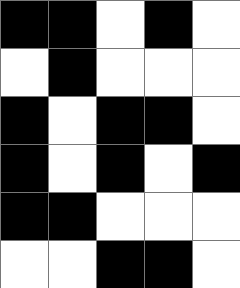[["black", "black", "white", "black", "white"], ["white", "black", "white", "white", "white"], ["black", "white", "black", "black", "white"], ["black", "white", "black", "white", "black"], ["black", "black", "white", "white", "white"], ["white", "white", "black", "black", "white"]]